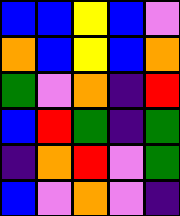[["blue", "blue", "yellow", "blue", "violet"], ["orange", "blue", "yellow", "blue", "orange"], ["green", "violet", "orange", "indigo", "red"], ["blue", "red", "green", "indigo", "green"], ["indigo", "orange", "red", "violet", "green"], ["blue", "violet", "orange", "violet", "indigo"]]